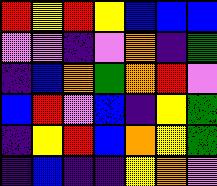[["red", "yellow", "red", "yellow", "blue", "blue", "blue"], ["violet", "violet", "indigo", "violet", "orange", "indigo", "green"], ["indigo", "blue", "orange", "green", "orange", "red", "violet"], ["blue", "red", "violet", "blue", "indigo", "yellow", "green"], ["indigo", "yellow", "red", "blue", "orange", "yellow", "green"], ["indigo", "blue", "indigo", "indigo", "yellow", "orange", "violet"]]